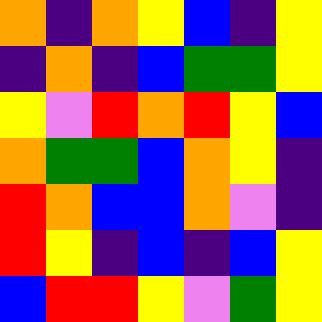[["orange", "indigo", "orange", "yellow", "blue", "indigo", "yellow"], ["indigo", "orange", "indigo", "blue", "green", "green", "yellow"], ["yellow", "violet", "red", "orange", "red", "yellow", "blue"], ["orange", "green", "green", "blue", "orange", "yellow", "indigo"], ["red", "orange", "blue", "blue", "orange", "violet", "indigo"], ["red", "yellow", "indigo", "blue", "indigo", "blue", "yellow"], ["blue", "red", "red", "yellow", "violet", "green", "yellow"]]